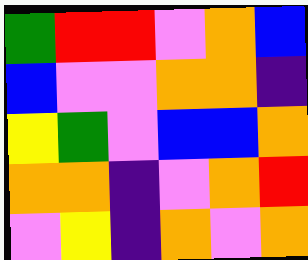[["green", "red", "red", "violet", "orange", "blue"], ["blue", "violet", "violet", "orange", "orange", "indigo"], ["yellow", "green", "violet", "blue", "blue", "orange"], ["orange", "orange", "indigo", "violet", "orange", "red"], ["violet", "yellow", "indigo", "orange", "violet", "orange"]]